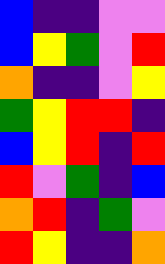[["blue", "indigo", "indigo", "violet", "violet"], ["blue", "yellow", "green", "violet", "red"], ["orange", "indigo", "indigo", "violet", "yellow"], ["green", "yellow", "red", "red", "indigo"], ["blue", "yellow", "red", "indigo", "red"], ["red", "violet", "green", "indigo", "blue"], ["orange", "red", "indigo", "green", "violet"], ["red", "yellow", "indigo", "indigo", "orange"]]